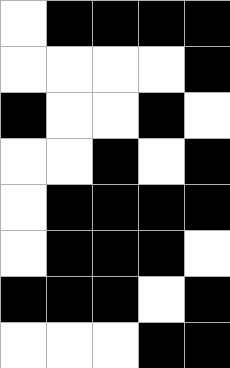[["white", "black", "black", "black", "black"], ["white", "white", "white", "white", "black"], ["black", "white", "white", "black", "white"], ["white", "white", "black", "white", "black"], ["white", "black", "black", "black", "black"], ["white", "black", "black", "black", "white"], ["black", "black", "black", "white", "black"], ["white", "white", "white", "black", "black"]]